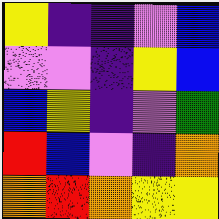[["yellow", "indigo", "indigo", "violet", "blue"], ["violet", "violet", "indigo", "yellow", "blue"], ["blue", "yellow", "indigo", "violet", "green"], ["red", "blue", "violet", "indigo", "orange"], ["orange", "red", "orange", "yellow", "yellow"]]